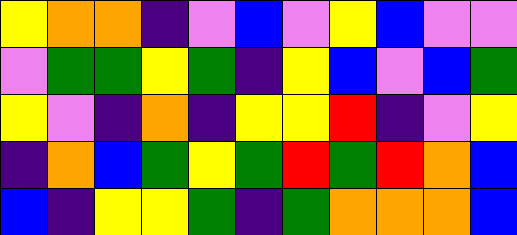[["yellow", "orange", "orange", "indigo", "violet", "blue", "violet", "yellow", "blue", "violet", "violet"], ["violet", "green", "green", "yellow", "green", "indigo", "yellow", "blue", "violet", "blue", "green"], ["yellow", "violet", "indigo", "orange", "indigo", "yellow", "yellow", "red", "indigo", "violet", "yellow"], ["indigo", "orange", "blue", "green", "yellow", "green", "red", "green", "red", "orange", "blue"], ["blue", "indigo", "yellow", "yellow", "green", "indigo", "green", "orange", "orange", "orange", "blue"]]